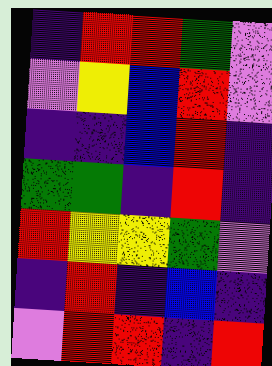[["indigo", "red", "red", "green", "violet"], ["violet", "yellow", "blue", "red", "violet"], ["indigo", "indigo", "blue", "red", "indigo"], ["green", "green", "indigo", "red", "indigo"], ["red", "yellow", "yellow", "green", "violet"], ["indigo", "red", "indigo", "blue", "indigo"], ["violet", "red", "red", "indigo", "red"]]